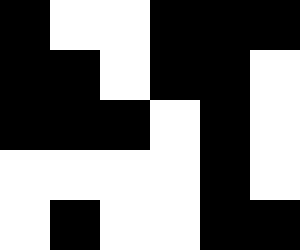[["black", "white", "white", "black", "black", "black"], ["black", "black", "white", "black", "black", "white"], ["black", "black", "black", "white", "black", "white"], ["white", "white", "white", "white", "black", "white"], ["white", "black", "white", "white", "black", "black"]]